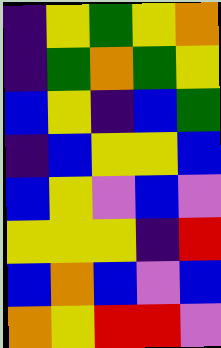[["indigo", "yellow", "green", "yellow", "orange"], ["indigo", "green", "orange", "green", "yellow"], ["blue", "yellow", "indigo", "blue", "green"], ["indigo", "blue", "yellow", "yellow", "blue"], ["blue", "yellow", "violet", "blue", "violet"], ["yellow", "yellow", "yellow", "indigo", "red"], ["blue", "orange", "blue", "violet", "blue"], ["orange", "yellow", "red", "red", "violet"]]